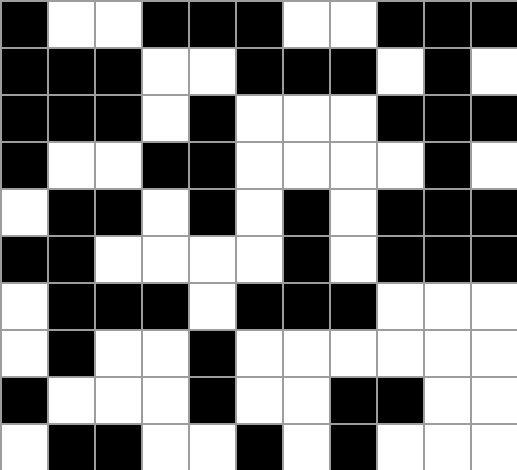[["black", "white", "white", "black", "black", "black", "white", "white", "black", "black", "black"], ["black", "black", "black", "white", "white", "black", "black", "black", "white", "black", "white"], ["black", "black", "black", "white", "black", "white", "white", "white", "black", "black", "black"], ["black", "white", "white", "black", "black", "white", "white", "white", "white", "black", "white"], ["white", "black", "black", "white", "black", "white", "black", "white", "black", "black", "black"], ["black", "black", "white", "white", "white", "white", "black", "white", "black", "black", "black"], ["white", "black", "black", "black", "white", "black", "black", "black", "white", "white", "white"], ["white", "black", "white", "white", "black", "white", "white", "white", "white", "white", "white"], ["black", "white", "white", "white", "black", "white", "white", "black", "black", "white", "white"], ["white", "black", "black", "white", "white", "black", "white", "black", "white", "white", "white"]]